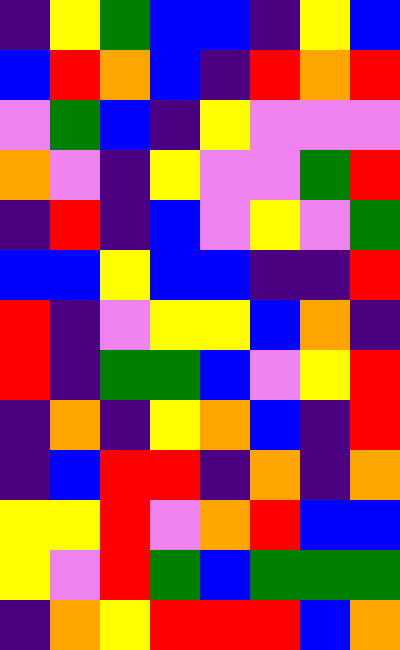[["indigo", "yellow", "green", "blue", "blue", "indigo", "yellow", "blue"], ["blue", "red", "orange", "blue", "indigo", "red", "orange", "red"], ["violet", "green", "blue", "indigo", "yellow", "violet", "violet", "violet"], ["orange", "violet", "indigo", "yellow", "violet", "violet", "green", "red"], ["indigo", "red", "indigo", "blue", "violet", "yellow", "violet", "green"], ["blue", "blue", "yellow", "blue", "blue", "indigo", "indigo", "red"], ["red", "indigo", "violet", "yellow", "yellow", "blue", "orange", "indigo"], ["red", "indigo", "green", "green", "blue", "violet", "yellow", "red"], ["indigo", "orange", "indigo", "yellow", "orange", "blue", "indigo", "red"], ["indigo", "blue", "red", "red", "indigo", "orange", "indigo", "orange"], ["yellow", "yellow", "red", "violet", "orange", "red", "blue", "blue"], ["yellow", "violet", "red", "green", "blue", "green", "green", "green"], ["indigo", "orange", "yellow", "red", "red", "red", "blue", "orange"]]